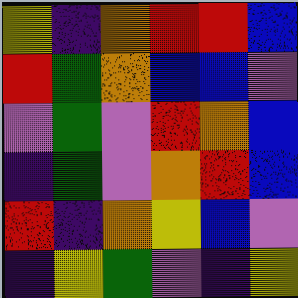[["yellow", "indigo", "orange", "red", "red", "blue"], ["red", "green", "orange", "blue", "blue", "violet"], ["violet", "green", "violet", "red", "orange", "blue"], ["indigo", "green", "violet", "orange", "red", "blue"], ["red", "indigo", "orange", "yellow", "blue", "violet"], ["indigo", "yellow", "green", "violet", "indigo", "yellow"]]